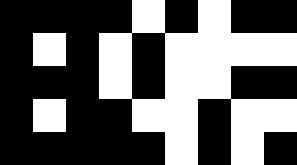[["black", "black", "black", "black", "white", "black", "white", "black", "black"], ["black", "white", "black", "white", "black", "white", "white", "white", "white"], ["black", "black", "black", "white", "black", "white", "white", "black", "black"], ["black", "white", "black", "black", "white", "white", "black", "white", "white"], ["black", "black", "black", "black", "black", "white", "black", "white", "black"]]